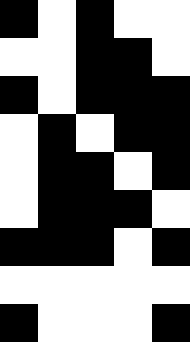[["black", "white", "black", "white", "white"], ["white", "white", "black", "black", "white"], ["black", "white", "black", "black", "black"], ["white", "black", "white", "black", "black"], ["white", "black", "black", "white", "black"], ["white", "black", "black", "black", "white"], ["black", "black", "black", "white", "black"], ["white", "white", "white", "white", "white"], ["black", "white", "white", "white", "black"]]